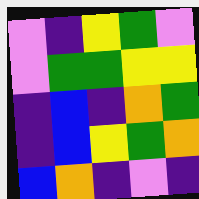[["violet", "indigo", "yellow", "green", "violet"], ["violet", "green", "green", "yellow", "yellow"], ["indigo", "blue", "indigo", "orange", "green"], ["indigo", "blue", "yellow", "green", "orange"], ["blue", "orange", "indigo", "violet", "indigo"]]